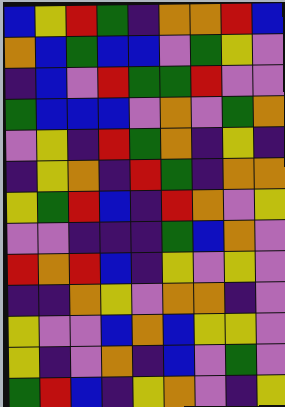[["blue", "yellow", "red", "green", "indigo", "orange", "orange", "red", "blue"], ["orange", "blue", "green", "blue", "blue", "violet", "green", "yellow", "violet"], ["indigo", "blue", "violet", "red", "green", "green", "red", "violet", "violet"], ["green", "blue", "blue", "blue", "violet", "orange", "violet", "green", "orange"], ["violet", "yellow", "indigo", "red", "green", "orange", "indigo", "yellow", "indigo"], ["indigo", "yellow", "orange", "indigo", "red", "green", "indigo", "orange", "orange"], ["yellow", "green", "red", "blue", "indigo", "red", "orange", "violet", "yellow"], ["violet", "violet", "indigo", "indigo", "indigo", "green", "blue", "orange", "violet"], ["red", "orange", "red", "blue", "indigo", "yellow", "violet", "yellow", "violet"], ["indigo", "indigo", "orange", "yellow", "violet", "orange", "orange", "indigo", "violet"], ["yellow", "violet", "violet", "blue", "orange", "blue", "yellow", "yellow", "violet"], ["yellow", "indigo", "violet", "orange", "indigo", "blue", "violet", "green", "violet"], ["green", "red", "blue", "indigo", "yellow", "orange", "violet", "indigo", "yellow"]]